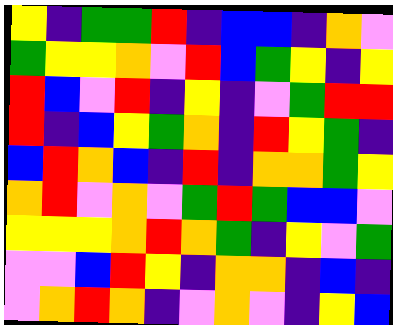[["yellow", "indigo", "green", "green", "red", "indigo", "blue", "blue", "indigo", "orange", "violet"], ["green", "yellow", "yellow", "orange", "violet", "red", "blue", "green", "yellow", "indigo", "yellow"], ["red", "blue", "violet", "red", "indigo", "yellow", "indigo", "violet", "green", "red", "red"], ["red", "indigo", "blue", "yellow", "green", "orange", "indigo", "red", "yellow", "green", "indigo"], ["blue", "red", "orange", "blue", "indigo", "red", "indigo", "orange", "orange", "green", "yellow"], ["orange", "red", "violet", "orange", "violet", "green", "red", "green", "blue", "blue", "violet"], ["yellow", "yellow", "yellow", "orange", "red", "orange", "green", "indigo", "yellow", "violet", "green"], ["violet", "violet", "blue", "red", "yellow", "indigo", "orange", "orange", "indigo", "blue", "indigo"], ["violet", "orange", "red", "orange", "indigo", "violet", "orange", "violet", "indigo", "yellow", "blue"]]